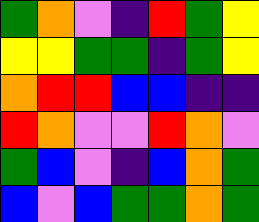[["green", "orange", "violet", "indigo", "red", "green", "yellow"], ["yellow", "yellow", "green", "green", "indigo", "green", "yellow"], ["orange", "red", "red", "blue", "blue", "indigo", "indigo"], ["red", "orange", "violet", "violet", "red", "orange", "violet"], ["green", "blue", "violet", "indigo", "blue", "orange", "green"], ["blue", "violet", "blue", "green", "green", "orange", "green"]]